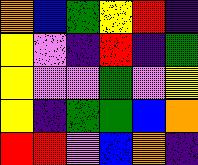[["orange", "blue", "green", "yellow", "red", "indigo"], ["yellow", "violet", "indigo", "red", "indigo", "green"], ["yellow", "violet", "violet", "green", "violet", "yellow"], ["yellow", "indigo", "green", "green", "blue", "orange"], ["red", "red", "violet", "blue", "orange", "indigo"]]